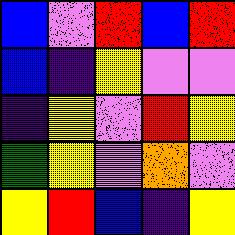[["blue", "violet", "red", "blue", "red"], ["blue", "indigo", "yellow", "violet", "violet"], ["indigo", "yellow", "violet", "red", "yellow"], ["green", "yellow", "violet", "orange", "violet"], ["yellow", "red", "blue", "indigo", "yellow"]]